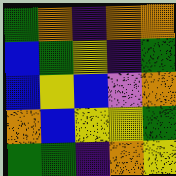[["green", "orange", "indigo", "orange", "orange"], ["blue", "green", "yellow", "indigo", "green"], ["blue", "yellow", "blue", "violet", "orange"], ["orange", "blue", "yellow", "yellow", "green"], ["green", "green", "indigo", "orange", "yellow"]]